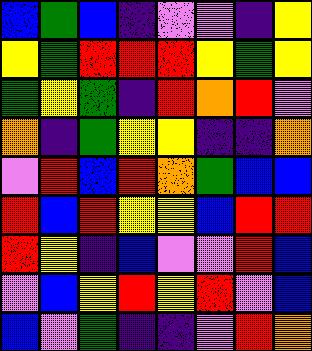[["blue", "green", "blue", "indigo", "violet", "violet", "indigo", "yellow"], ["yellow", "green", "red", "red", "red", "yellow", "green", "yellow"], ["green", "yellow", "green", "indigo", "red", "orange", "red", "violet"], ["orange", "indigo", "green", "yellow", "yellow", "indigo", "indigo", "orange"], ["violet", "red", "blue", "red", "orange", "green", "blue", "blue"], ["red", "blue", "red", "yellow", "yellow", "blue", "red", "red"], ["red", "yellow", "indigo", "blue", "violet", "violet", "red", "blue"], ["violet", "blue", "yellow", "red", "yellow", "red", "violet", "blue"], ["blue", "violet", "green", "indigo", "indigo", "violet", "red", "orange"]]